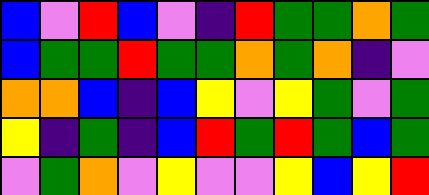[["blue", "violet", "red", "blue", "violet", "indigo", "red", "green", "green", "orange", "green"], ["blue", "green", "green", "red", "green", "green", "orange", "green", "orange", "indigo", "violet"], ["orange", "orange", "blue", "indigo", "blue", "yellow", "violet", "yellow", "green", "violet", "green"], ["yellow", "indigo", "green", "indigo", "blue", "red", "green", "red", "green", "blue", "green"], ["violet", "green", "orange", "violet", "yellow", "violet", "violet", "yellow", "blue", "yellow", "red"]]